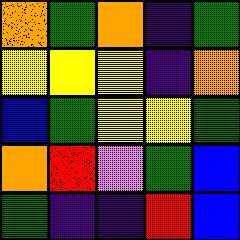[["orange", "green", "orange", "indigo", "green"], ["yellow", "yellow", "yellow", "indigo", "orange"], ["blue", "green", "yellow", "yellow", "green"], ["orange", "red", "violet", "green", "blue"], ["green", "indigo", "indigo", "red", "blue"]]